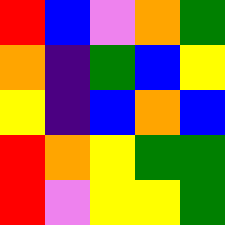[["red", "blue", "violet", "orange", "green"], ["orange", "indigo", "green", "blue", "yellow"], ["yellow", "indigo", "blue", "orange", "blue"], ["red", "orange", "yellow", "green", "green"], ["red", "violet", "yellow", "yellow", "green"]]